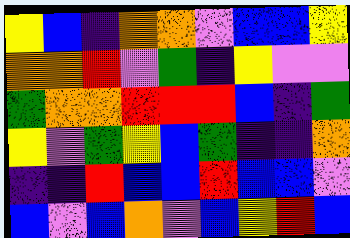[["yellow", "blue", "indigo", "orange", "orange", "violet", "blue", "blue", "yellow"], ["orange", "orange", "red", "violet", "green", "indigo", "yellow", "violet", "violet"], ["green", "orange", "orange", "red", "red", "red", "blue", "indigo", "green"], ["yellow", "violet", "green", "yellow", "blue", "green", "indigo", "indigo", "orange"], ["indigo", "indigo", "red", "blue", "blue", "red", "blue", "blue", "violet"], ["blue", "violet", "blue", "orange", "violet", "blue", "yellow", "red", "blue"]]